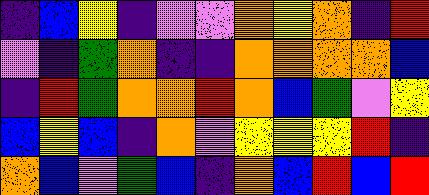[["indigo", "blue", "yellow", "indigo", "violet", "violet", "orange", "yellow", "orange", "indigo", "red"], ["violet", "indigo", "green", "orange", "indigo", "indigo", "orange", "orange", "orange", "orange", "blue"], ["indigo", "red", "green", "orange", "orange", "red", "orange", "blue", "green", "violet", "yellow"], ["blue", "yellow", "blue", "indigo", "orange", "violet", "yellow", "yellow", "yellow", "red", "indigo"], ["orange", "blue", "violet", "green", "blue", "indigo", "orange", "blue", "red", "blue", "red"]]